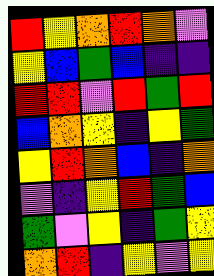[["red", "yellow", "orange", "red", "orange", "violet"], ["yellow", "blue", "green", "blue", "indigo", "indigo"], ["red", "red", "violet", "red", "green", "red"], ["blue", "orange", "yellow", "indigo", "yellow", "green"], ["yellow", "red", "orange", "blue", "indigo", "orange"], ["violet", "indigo", "yellow", "red", "green", "blue"], ["green", "violet", "yellow", "indigo", "green", "yellow"], ["orange", "red", "indigo", "yellow", "violet", "yellow"]]